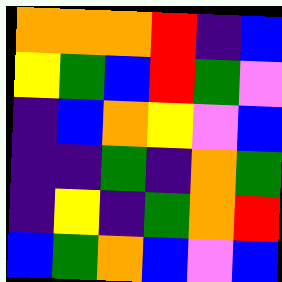[["orange", "orange", "orange", "red", "indigo", "blue"], ["yellow", "green", "blue", "red", "green", "violet"], ["indigo", "blue", "orange", "yellow", "violet", "blue"], ["indigo", "indigo", "green", "indigo", "orange", "green"], ["indigo", "yellow", "indigo", "green", "orange", "red"], ["blue", "green", "orange", "blue", "violet", "blue"]]